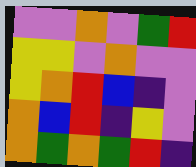[["violet", "violet", "orange", "violet", "green", "red"], ["yellow", "yellow", "violet", "orange", "violet", "violet"], ["yellow", "orange", "red", "blue", "indigo", "violet"], ["orange", "blue", "red", "indigo", "yellow", "violet"], ["orange", "green", "orange", "green", "red", "indigo"]]